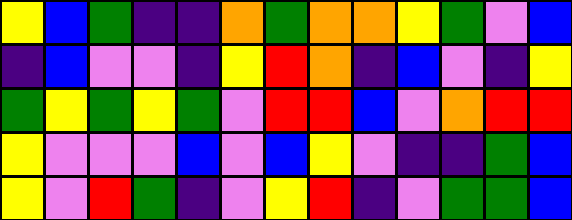[["yellow", "blue", "green", "indigo", "indigo", "orange", "green", "orange", "orange", "yellow", "green", "violet", "blue"], ["indigo", "blue", "violet", "violet", "indigo", "yellow", "red", "orange", "indigo", "blue", "violet", "indigo", "yellow"], ["green", "yellow", "green", "yellow", "green", "violet", "red", "red", "blue", "violet", "orange", "red", "red"], ["yellow", "violet", "violet", "violet", "blue", "violet", "blue", "yellow", "violet", "indigo", "indigo", "green", "blue"], ["yellow", "violet", "red", "green", "indigo", "violet", "yellow", "red", "indigo", "violet", "green", "green", "blue"]]